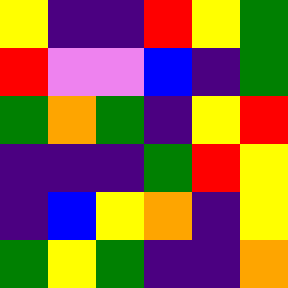[["yellow", "indigo", "indigo", "red", "yellow", "green"], ["red", "violet", "violet", "blue", "indigo", "green"], ["green", "orange", "green", "indigo", "yellow", "red"], ["indigo", "indigo", "indigo", "green", "red", "yellow"], ["indigo", "blue", "yellow", "orange", "indigo", "yellow"], ["green", "yellow", "green", "indigo", "indigo", "orange"]]